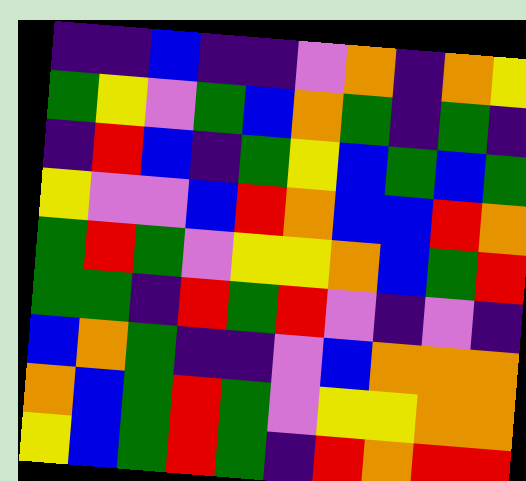[["indigo", "indigo", "blue", "indigo", "indigo", "violet", "orange", "indigo", "orange", "yellow"], ["green", "yellow", "violet", "green", "blue", "orange", "green", "indigo", "green", "indigo"], ["indigo", "red", "blue", "indigo", "green", "yellow", "blue", "green", "blue", "green"], ["yellow", "violet", "violet", "blue", "red", "orange", "blue", "blue", "red", "orange"], ["green", "red", "green", "violet", "yellow", "yellow", "orange", "blue", "green", "red"], ["green", "green", "indigo", "red", "green", "red", "violet", "indigo", "violet", "indigo"], ["blue", "orange", "green", "indigo", "indigo", "violet", "blue", "orange", "orange", "orange"], ["orange", "blue", "green", "red", "green", "violet", "yellow", "yellow", "orange", "orange"], ["yellow", "blue", "green", "red", "green", "indigo", "red", "orange", "red", "red"]]